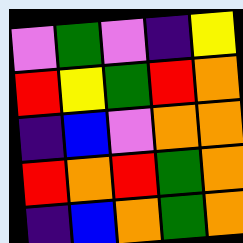[["violet", "green", "violet", "indigo", "yellow"], ["red", "yellow", "green", "red", "orange"], ["indigo", "blue", "violet", "orange", "orange"], ["red", "orange", "red", "green", "orange"], ["indigo", "blue", "orange", "green", "orange"]]